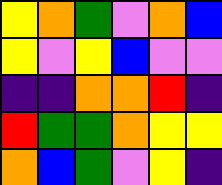[["yellow", "orange", "green", "violet", "orange", "blue"], ["yellow", "violet", "yellow", "blue", "violet", "violet"], ["indigo", "indigo", "orange", "orange", "red", "indigo"], ["red", "green", "green", "orange", "yellow", "yellow"], ["orange", "blue", "green", "violet", "yellow", "indigo"]]